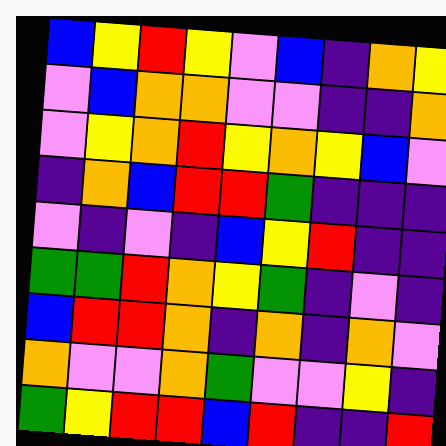[["blue", "yellow", "red", "yellow", "violet", "blue", "indigo", "orange", "yellow"], ["violet", "blue", "orange", "orange", "violet", "violet", "indigo", "indigo", "orange"], ["violet", "yellow", "orange", "red", "yellow", "orange", "yellow", "blue", "violet"], ["indigo", "orange", "blue", "red", "red", "green", "indigo", "indigo", "indigo"], ["violet", "indigo", "violet", "indigo", "blue", "yellow", "red", "indigo", "indigo"], ["green", "green", "red", "orange", "yellow", "green", "indigo", "violet", "indigo"], ["blue", "red", "red", "orange", "indigo", "orange", "indigo", "orange", "violet"], ["orange", "violet", "violet", "orange", "green", "violet", "violet", "yellow", "indigo"], ["green", "yellow", "red", "red", "blue", "red", "indigo", "indigo", "red"]]